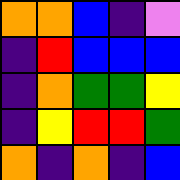[["orange", "orange", "blue", "indigo", "violet"], ["indigo", "red", "blue", "blue", "blue"], ["indigo", "orange", "green", "green", "yellow"], ["indigo", "yellow", "red", "red", "green"], ["orange", "indigo", "orange", "indigo", "blue"]]